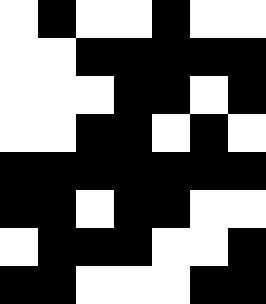[["white", "black", "white", "white", "black", "white", "white"], ["white", "white", "black", "black", "black", "black", "black"], ["white", "white", "white", "black", "black", "white", "black"], ["white", "white", "black", "black", "white", "black", "white"], ["black", "black", "black", "black", "black", "black", "black"], ["black", "black", "white", "black", "black", "white", "white"], ["white", "black", "black", "black", "white", "white", "black"], ["black", "black", "white", "white", "white", "black", "black"]]